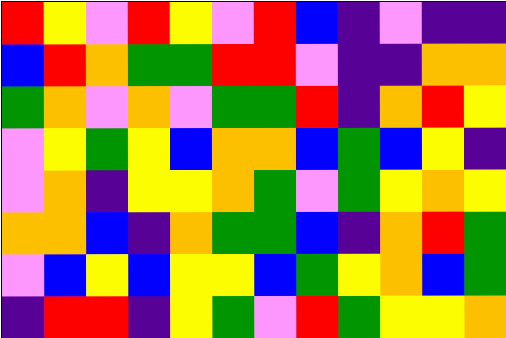[["red", "yellow", "violet", "red", "yellow", "violet", "red", "blue", "indigo", "violet", "indigo", "indigo"], ["blue", "red", "orange", "green", "green", "red", "red", "violet", "indigo", "indigo", "orange", "orange"], ["green", "orange", "violet", "orange", "violet", "green", "green", "red", "indigo", "orange", "red", "yellow"], ["violet", "yellow", "green", "yellow", "blue", "orange", "orange", "blue", "green", "blue", "yellow", "indigo"], ["violet", "orange", "indigo", "yellow", "yellow", "orange", "green", "violet", "green", "yellow", "orange", "yellow"], ["orange", "orange", "blue", "indigo", "orange", "green", "green", "blue", "indigo", "orange", "red", "green"], ["violet", "blue", "yellow", "blue", "yellow", "yellow", "blue", "green", "yellow", "orange", "blue", "green"], ["indigo", "red", "red", "indigo", "yellow", "green", "violet", "red", "green", "yellow", "yellow", "orange"]]